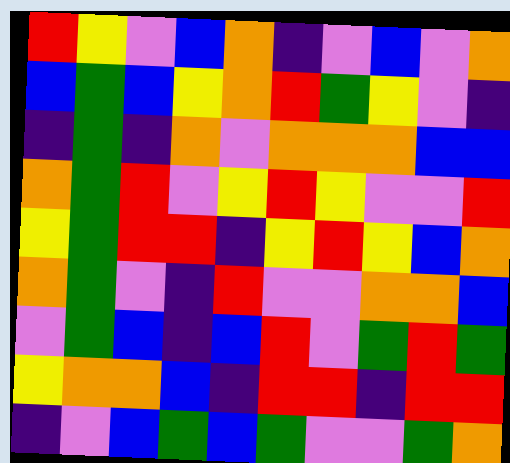[["red", "yellow", "violet", "blue", "orange", "indigo", "violet", "blue", "violet", "orange"], ["blue", "green", "blue", "yellow", "orange", "red", "green", "yellow", "violet", "indigo"], ["indigo", "green", "indigo", "orange", "violet", "orange", "orange", "orange", "blue", "blue"], ["orange", "green", "red", "violet", "yellow", "red", "yellow", "violet", "violet", "red"], ["yellow", "green", "red", "red", "indigo", "yellow", "red", "yellow", "blue", "orange"], ["orange", "green", "violet", "indigo", "red", "violet", "violet", "orange", "orange", "blue"], ["violet", "green", "blue", "indigo", "blue", "red", "violet", "green", "red", "green"], ["yellow", "orange", "orange", "blue", "indigo", "red", "red", "indigo", "red", "red"], ["indigo", "violet", "blue", "green", "blue", "green", "violet", "violet", "green", "orange"]]